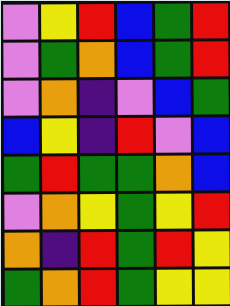[["violet", "yellow", "red", "blue", "green", "red"], ["violet", "green", "orange", "blue", "green", "red"], ["violet", "orange", "indigo", "violet", "blue", "green"], ["blue", "yellow", "indigo", "red", "violet", "blue"], ["green", "red", "green", "green", "orange", "blue"], ["violet", "orange", "yellow", "green", "yellow", "red"], ["orange", "indigo", "red", "green", "red", "yellow"], ["green", "orange", "red", "green", "yellow", "yellow"]]